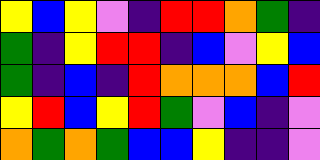[["yellow", "blue", "yellow", "violet", "indigo", "red", "red", "orange", "green", "indigo"], ["green", "indigo", "yellow", "red", "red", "indigo", "blue", "violet", "yellow", "blue"], ["green", "indigo", "blue", "indigo", "red", "orange", "orange", "orange", "blue", "red"], ["yellow", "red", "blue", "yellow", "red", "green", "violet", "blue", "indigo", "violet"], ["orange", "green", "orange", "green", "blue", "blue", "yellow", "indigo", "indigo", "violet"]]